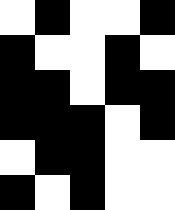[["white", "black", "white", "white", "black"], ["black", "white", "white", "black", "white"], ["black", "black", "white", "black", "black"], ["black", "black", "black", "white", "black"], ["white", "black", "black", "white", "white"], ["black", "white", "black", "white", "white"]]